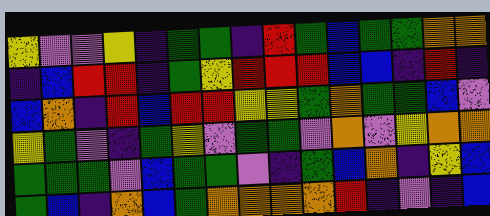[["yellow", "violet", "violet", "yellow", "indigo", "green", "green", "indigo", "red", "green", "blue", "green", "green", "orange", "orange"], ["indigo", "blue", "red", "red", "indigo", "green", "yellow", "red", "red", "red", "blue", "blue", "indigo", "red", "indigo"], ["blue", "orange", "indigo", "red", "blue", "red", "red", "yellow", "yellow", "green", "orange", "green", "green", "blue", "violet"], ["yellow", "green", "violet", "indigo", "green", "yellow", "violet", "green", "green", "violet", "orange", "violet", "yellow", "orange", "orange"], ["green", "green", "green", "violet", "blue", "green", "green", "violet", "indigo", "green", "blue", "orange", "indigo", "yellow", "blue"], ["green", "blue", "indigo", "orange", "blue", "green", "orange", "orange", "orange", "orange", "red", "indigo", "violet", "indigo", "blue"]]